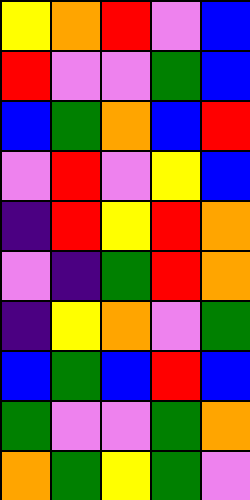[["yellow", "orange", "red", "violet", "blue"], ["red", "violet", "violet", "green", "blue"], ["blue", "green", "orange", "blue", "red"], ["violet", "red", "violet", "yellow", "blue"], ["indigo", "red", "yellow", "red", "orange"], ["violet", "indigo", "green", "red", "orange"], ["indigo", "yellow", "orange", "violet", "green"], ["blue", "green", "blue", "red", "blue"], ["green", "violet", "violet", "green", "orange"], ["orange", "green", "yellow", "green", "violet"]]